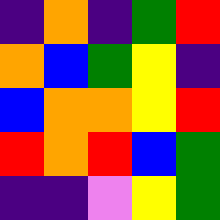[["indigo", "orange", "indigo", "green", "red"], ["orange", "blue", "green", "yellow", "indigo"], ["blue", "orange", "orange", "yellow", "red"], ["red", "orange", "red", "blue", "green"], ["indigo", "indigo", "violet", "yellow", "green"]]